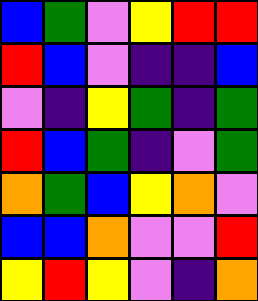[["blue", "green", "violet", "yellow", "red", "red"], ["red", "blue", "violet", "indigo", "indigo", "blue"], ["violet", "indigo", "yellow", "green", "indigo", "green"], ["red", "blue", "green", "indigo", "violet", "green"], ["orange", "green", "blue", "yellow", "orange", "violet"], ["blue", "blue", "orange", "violet", "violet", "red"], ["yellow", "red", "yellow", "violet", "indigo", "orange"]]